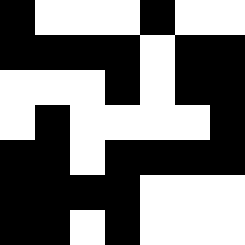[["black", "white", "white", "white", "black", "white", "white"], ["black", "black", "black", "black", "white", "black", "black"], ["white", "white", "white", "black", "white", "black", "black"], ["white", "black", "white", "white", "white", "white", "black"], ["black", "black", "white", "black", "black", "black", "black"], ["black", "black", "black", "black", "white", "white", "white"], ["black", "black", "white", "black", "white", "white", "white"]]